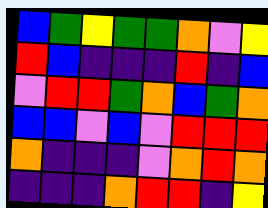[["blue", "green", "yellow", "green", "green", "orange", "violet", "yellow"], ["red", "blue", "indigo", "indigo", "indigo", "red", "indigo", "blue"], ["violet", "red", "red", "green", "orange", "blue", "green", "orange"], ["blue", "blue", "violet", "blue", "violet", "red", "red", "red"], ["orange", "indigo", "indigo", "indigo", "violet", "orange", "red", "orange"], ["indigo", "indigo", "indigo", "orange", "red", "red", "indigo", "yellow"]]